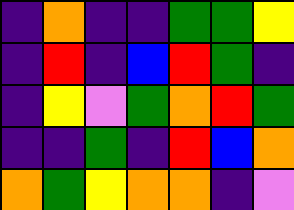[["indigo", "orange", "indigo", "indigo", "green", "green", "yellow"], ["indigo", "red", "indigo", "blue", "red", "green", "indigo"], ["indigo", "yellow", "violet", "green", "orange", "red", "green"], ["indigo", "indigo", "green", "indigo", "red", "blue", "orange"], ["orange", "green", "yellow", "orange", "orange", "indigo", "violet"]]